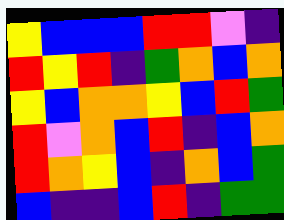[["yellow", "blue", "blue", "blue", "red", "red", "violet", "indigo"], ["red", "yellow", "red", "indigo", "green", "orange", "blue", "orange"], ["yellow", "blue", "orange", "orange", "yellow", "blue", "red", "green"], ["red", "violet", "orange", "blue", "red", "indigo", "blue", "orange"], ["red", "orange", "yellow", "blue", "indigo", "orange", "blue", "green"], ["blue", "indigo", "indigo", "blue", "red", "indigo", "green", "green"]]